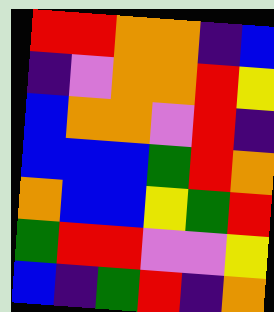[["red", "red", "orange", "orange", "indigo", "blue"], ["indigo", "violet", "orange", "orange", "red", "yellow"], ["blue", "orange", "orange", "violet", "red", "indigo"], ["blue", "blue", "blue", "green", "red", "orange"], ["orange", "blue", "blue", "yellow", "green", "red"], ["green", "red", "red", "violet", "violet", "yellow"], ["blue", "indigo", "green", "red", "indigo", "orange"]]